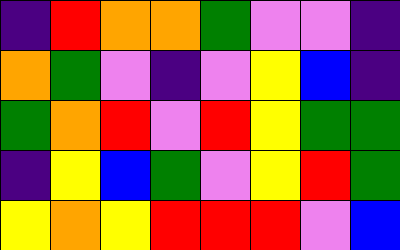[["indigo", "red", "orange", "orange", "green", "violet", "violet", "indigo"], ["orange", "green", "violet", "indigo", "violet", "yellow", "blue", "indigo"], ["green", "orange", "red", "violet", "red", "yellow", "green", "green"], ["indigo", "yellow", "blue", "green", "violet", "yellow", "red", "green"], ["yellow", "orange", "yellow", "red", "red", "red", "violet", "blue"]]